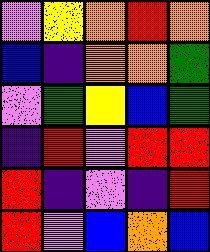[["violet", "yellow", "orange", "red", "orange"], ["blue", "indigo", "orange", "orange", "green"], ["violet", "green", "yellow", "blue", "green"], ["indigo", "red", "violet", "red", "red"], ["red", "indigo", "violet", "indigo", "red"], ["red", "violet", "blue", "orange", "blue"]]